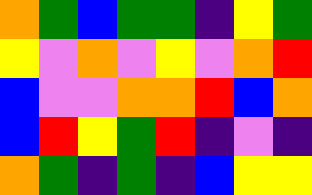[["orange", "green", "blue", "green", "green", "indigo", "yellow", "green"], ["yellow", "violet", "orange", "violet", "yellow", "violet", "orange", "red"], ["blue", "violet", "violet", "orange", "orange", "red", "blue", "orange"], ["blue", "red", "yellow", "green", "red", "indigo", "violet", "indigo"], ["orange", "green", "indigo", "green", "indigo", "blue", "yellow", "yellow"]]